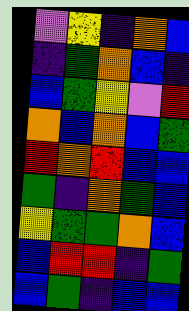[["violet", "yellow", "indigo", "orange", "blue"], ["indigo", "green", "orange", "blue", "indigo"], ["blue", "green", "yellow", "violet", "red"], ["orange", "blue", "orange", "blue", "green"], ["red", "orange", "red", "blue", "blue"], ["green", "indigo", "orange", "green", "blue"], ["yellow", "green", "green", "orange", "blue"], ["blue", "red", "red", "indigo", "green"], ["blue", "green", "indigo", "blue", "blue"]]